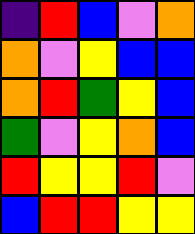[["indigo", "red", "blue", "violet", "orange"], ["orange", "violet", "yellow", "blue", "blue"], ["orange", "red", "green", "yellow", "blue"], ["green", "violet", "yellow", "orange", "blue"], ["red", "yellow", "yellow", "red", "violet"], ["blue", "red", "red", "yellow", "yellow"]]